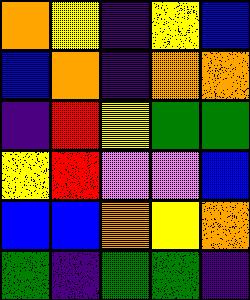[["orange", "yellow", "indigo", "yellow", "blue"], ["blue", "orange", "indigo", "orange", "orange"], ["indigo", "red", "yellow", "green", "green"], ["yellow", "red", "violet", "violet", "blue"], ["blue", "blue", "orange", "yellow", "orange"], ["green", "indigo", "green", "green", "indigo"]]